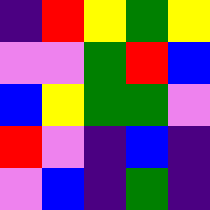[["indigo", "red", "yellow", "green", "yellow"], ["violet", "violet", "green", "red", "blue"], ["blue", "yellow", "green", "green", "violet"], ["red", "violet", "indigo", "blue", "indigo"], ["violet", "blue", "indigo", "green", "indigo"]]